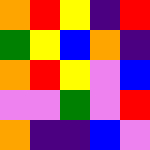[["orange", "red", "yellow", "indigo", "red"], ["green", "yellow", "blue", "orange", "indigo"], ["orange", "red", "yellow", "violet", "blue"], ["violet", "violet", "green", "violet", "red"], ["orange", "indigo", "indigo", "blue", "violet"]]